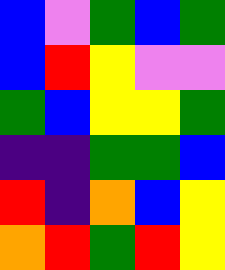[["blue", "violet", "green", "blue", "green"], ["blue", "red", "yellow", "violet", "violet"], ["green", "blue", "yellow", "yellow", "green"], ["indigo", "indigo", "green", "green", "blue"], ["red", "indigo", "orange", "blue", "yellow"], ["orange", "red", "green", "red", "yellow"]]